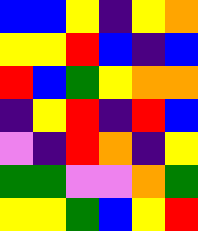[["blue", "blue", "yellow", "indigo", "yellow", "orange"], ["yellow", "yellow", "red", "blue", "indigo", "blue"], ["red", "blue", "green", "yellow", "orange", "orange"], ["indigo", "yellow", "red", "indigo", "red", "blue"], ["violet", "indigo", "red", "orange", "indigo", "yellow"], ["green", "green", "violet", "violet", "orange", "green"], ["yellow", "yellow", "green", "blue", "yellow", "red"]]